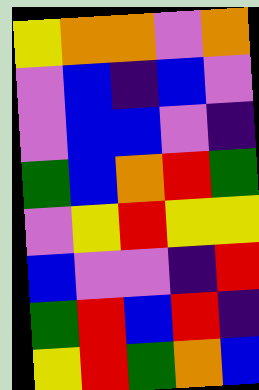[["yellow", "orange", "orange", "violet", "orange"], ["violet", "blue", "indigo", "blue", "violet"], ["violet", "blue", "blue", "violet", "indigo"], ["green", "blue", "orange", "red", "green"], ["violet", "yellow", "red", "yellow", "yellow"], ["blue", "violet", "violet", "indigo", "red"], ["green", "red", "blue", "red", "indigo"], ["yellow", "red", "green", "orange", "blue"]]